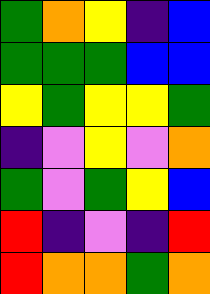[["green", "orange", "yellow", "indigo", "blue"], ["green", "green", "green", "blue", "blue"], ["yellow", "green", "yellow", "yellow", "green"], ["indigo", "violet", "yellow", "violet", "orange"], ["green", "violet", "green", "yellow", "blue"], ["red", "indigo", "violet", "indigo", "red"], ["red", "orange", "orange", "green", "orange"]]